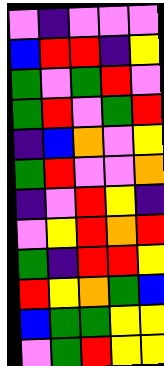[["violet", "indigo", "violet", "violet", "violet"], ["blue", "red", "red", "indigo", "yellow"], ["green", "violet", "green", "red", "violet"], ["green", "red", "violet", "green", "red"], ["indigo", "blue", "orange", "violet", "yellow"], ["green", "red", "violet", "violet", "orange"], ["indigo", "violet", "red", "yellow", "indigo"], ["violet", "yellow", "red", "orange", "red"], ["green", "indigo", "red", "red", "yellow"], ["red", "yellow", "orange", "green", "blue"], ["blue", "green", "green", "yellow", "yellow"], ["violet", "green", "red", "yellow", "yellow"]]